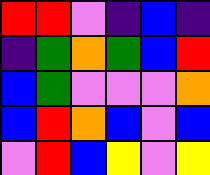[["red", "red", "violet", "indigo", "blue", "indigo"], ["indigo", "green", "orange", "green", "blue", "red"], ["blue", "green", "violet", "violet", "violet", "orange"], ["blue", "red", "orange", "blue", "violet", "blue"], ["violet", "red", "blue", "yellow", "violet", "yellow"]]